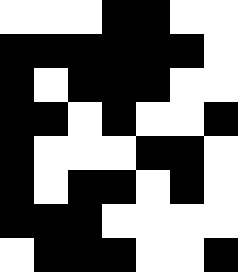[["white", "white", "white", "black", "black", "white", "white"], ["black", "black", "black", "black", "black", "black", "white"], ["black", "white", "black", "black", "black", "white", "white"], ["black", "black", "white", "black", "white", "white", "black"], ["black", "white", "white", "white", "black", "black", "white"], ["black", "white", "black", "black", "white", "black", "white"], ["black", "black", "black", "white", "white", "white", "white"], ["white", "black", "black", "black", "white", "white", "black"]]